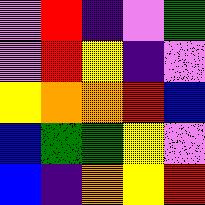[["violet", "red", "indigo", "violet", "green"], ["violet", "red", "yellow", "indigo", "violet"], ["yellow", "orange", "orange", "red", "blue"], ["blue", "green", "green", "yellow", "violet"], ["blue", "indigo", "orange", "yellow", "red"]]